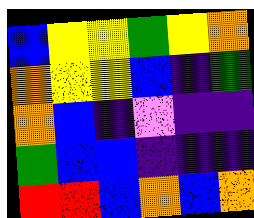[["blue", "yellow", "yellow", "green", "yellow", "orange"], ["orange", "yellow", "yellow", "blue", "indigo", "green"], ["orange", "blue", "indigo", "violet", "indigo", "indigo"], ["green", "blue", "blue", "indigo", "indigo", "indigo"], ["red", "red", "blue", "orange", "blue", "orange"]]